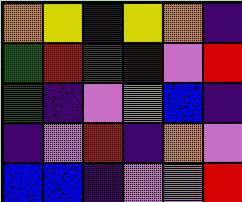[["orange", "yellow", "indigo", "yellow", "orange", "indigo"], ["green", "red", "green", "indigo", "violet", "red"], ["green", "indigo", "violet", "orange", "blue", "indigo"], ["indigo", "violet", "red", "indigo", "orange", "violet"], ["blue", "blue", "indigo", "violet", "violet", "red"]]